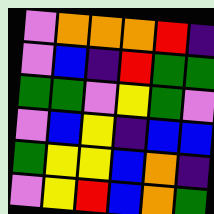[["violet", "orange", "orange", "orange", "red", "indigo"], ["violet", "blue", "indigo", "red", "green", "green"], ["green", "green", "violet", "yellow", "green", "violet"], ["violet", "blue", "yellow", "indigo", "blue", "blue"], ["green", "yellow", "yellow", "blue", "orange", "indigo"], ["violet", "yellow", "red", "blue", "orange", "green"]]